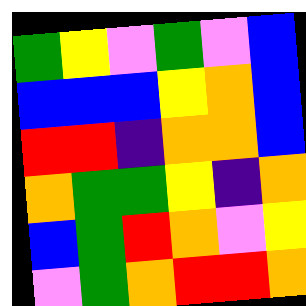[["green", "yellow", "violet", "green", "violet", "blue"], ["blue", "blue", "blue", "yellow", "orange", "blue"], ["red", "red", "indigo", "orange", "orange", "blue"], ["orange", "green", "green", "yellow", "indigo", "orange"], ["blue", "green", "red", "orange", "violet", "yellow"], ["violet", "green", "orange", "red", "red", "orange"]]